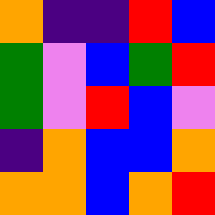[["orange", "indigo", "indigo", "red", "blue"], ["green", "violet", "blue", "green", "red"], ["green", "violet", "red", "blue", "violet"], ["indigo", "orange", "blue", "blue", "orange"], ["orange", "orange", "blue", "orange", "red"]]